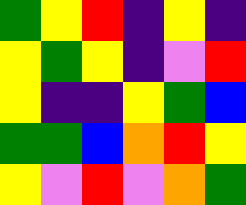[["green", "yellow", "red", "indigo", "yellow", "indigo"], ["yellow", "green", "yellow", "indigo", "violet", "red"], ["yellow", "indigo", "indigo", "yellow", "green", "blue"], ["green", "green", "blue", "orange", "red", "yellow"], ["yellow", "violet", "red", "violet", "orange", "green"]]